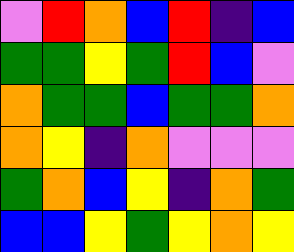[["violet", "red", "orange", "blue", "red", "indigo", "blue"], ["green", "green", "yellow", "green", "red", "blue", "violet"], ["orange", "green", "green", "blue", "green", "green", "orange"], ["orange", "yellow", "indigo", "orange", "violet", "violet", "violet"], ["green", "orange", "blue", "yellow", "indigo", "orange", "green"], ["blue", "blue", "yellow", "green", "yellow", "orange", "yellow"]]